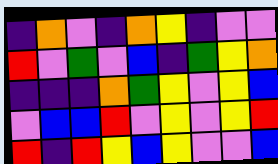[["indigo", "orange", "violet", "indigo", "orange", "yellow", "indigo", "violet", "violet"], ["red", "violet", "green", "violet", "blue", "indigo", "green", "yellow", "orange"], ["indigo", "indigo", "indigo", "orange", "green", "yellow", "violet", "yellow", "blue"], ["violet", "blue", "blue", "red", "violet", "yellow", "violet", "yellow", "red"], ["red", "indigo", "red", "yellow", "blue", "yellow", "violet", "violet", "blue"]]